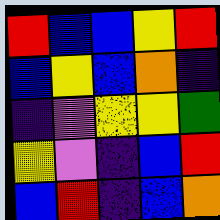[["red", "blue", "blue", "yellow", "red"], ["blue", "yellow", "blue", "orange", "indigo"], ["indigo", "violet", "yellow", "yellow", "green"], ["yellow", "violet", "indigo", "blue", "red"], ["blue", "red", "indigo", "blue", "orange"]]